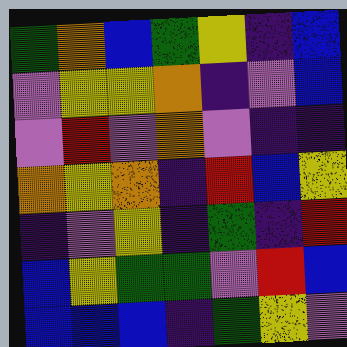[["green", "orange", "blue", "green", "yellow", "indigo", "blue"], ["violet", "yellow", "yellow", "orange", "indigo", "violet", "blue"], ["violet", "red", "violet", "orange", "violet", "indigo", "indigo"], ["orange", "yellow", "orange", "indigo", "red", "blue", "yellow"], ["indigo", "violet", "yellow", "indigo", "green", "indigo", "red"], ["blue", "yellow", "green", "green", "violet", "red", "blue"], ["blue", "blue", "blue", "indigo", "green", "yellow", "violet"]]